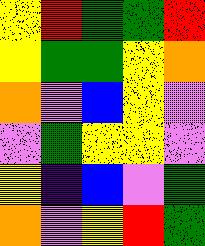[["yellow", "red", "green", "green", "red"], ["yellow", "green", "green", "yellow", "orange"], ["orange", "violet", "blue", "yellow", "violet"], ["violet", "green", "yellow", "yellow", "violet"], ["yellow", "indigo", "blue", "violet", "green"], ["orange", "violet", "yellow", "red", "green"]]